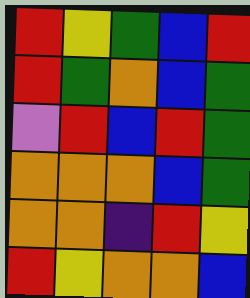[["red", "yellow", "green", "blue", "red"], ["red", "green", "orange", "blue", "green"], ["violet", "red", "blue", "red", "green"], ["orange", "orange", "orange", "blue", "green"], ["orange", "orange", "indigo", "red", "yellow"], ["red", "yellow", "orange", "orange", "blue"]]